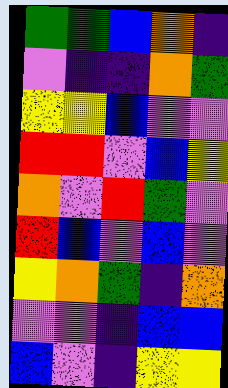[["green", "green", "blue", "orange", "indigo"], ["violet", "indigo", "indigo", "orange", "green"], ["yellow", "yellow", "blue", "violet", "violet"], ["red", "red", "violet", "blue", "yellow"], ["orange", "violet", "red", "green", "violet"], ["red", "blue", "violet", "blue", "violet"], ["yellow", "orange", "green", "indigo", "orange"], ["violet", "violet", "indigo", "blue", "blue"], ["blue", "violet", "indigo", "yellow", "yellow"]]